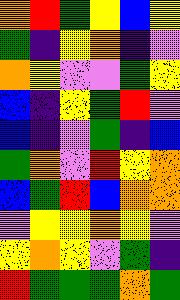[["orange", "red", "green", "yellow", "blue", "yellow"], ["green", "indigo", "yellow", "orange", "indigo", "violet"], ["orange", "yellow", "violet", "violet", "green", "yellow"], ["blue", "indigo", "yellow", "green", "red", "violet"], ["blue", "indigo", "violet", "green", "indigo", "blue"], ["green", "orange", "violet", "red", "yellow", "orange"], ["blue", "green", "red", "blue", "orange", "orange"], ["violet", "yellow", "yellow", "orange", "yellow", "violet"], ["yellow", "orange", "yellow", "violet", "green", "indigo"], ["red", "green", "green", "green", "orange", "green"]]